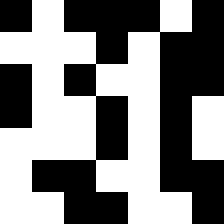[["black", "white", "black", "black", "black", "white", "black"], ["white", "white", "white", "black", "white", "black", "black"], ["black", "white", "black", "white", "white", "black", "black"], ["black", "white", "white", "black", "white", "black", "white"], ["white", "white", "white", "black", "white", "black", "white"], ["white", "black", "black", "white", "white", "black", "black"], ["white", "white", "black", "black", "white", "white", "black"]]